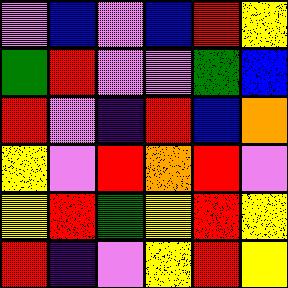[["violet", "blue", "violet", "blue", "red", "yellow"], ["green", "red", "violet", "violet", "green", "blue"], ["red", "violet", "indigo", "red", "blue", "orange"], ["yellow", "violet", "red", "orange", "red", "violet"], ["yellow", "red", "green", "yellow", "red", "yellow"], ["red", "indigo", "violet", "yellow", "red", "yellow"]]